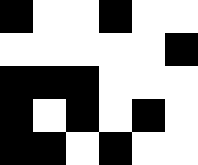[["black", "white", "white", "black", "white", "white"], ["white", "white", "white", "white", "white", "black"], ["black", "black", "black", "white", "white", "white"], ["black", "white", "black", "white", "black", "white"], ["black", "black", "white", "black", "white", "white"]]